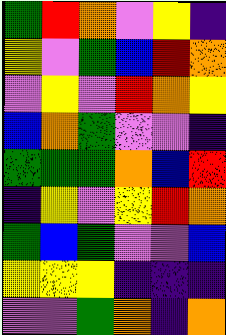[["green", "red", "orange", "violet", "yellow", "indigo"], ["yellow", "violet", "green", "blue", "red", "orange"], ["violet", "yellow", "violet", "red", "orange", "yellow"], ["blue", "orange", "green", "violet", "violet", "indigo"], ["green", "green", "green", "orange", "blue", "red"], ["indigo", "yellow", "violet", "yellow", "red", "orange"], ["green", "blue", "green", "violet", "violet", "blue"], ["yellow", "yellow", "yellow", "indigo", "indigo", "indigo"], ["violet", "violet", "green", "orange", "indigo", "orange"]]